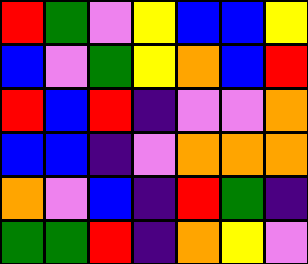[["red", "green", "violet", "yellow", "blue", "blue", "yellow"], ["blue", "violet", "green", "yellow", "orange", "blue", "red"], ["red", "blue", "red", "indigo", "violet", "violet", "orange"], ["blue", "blue", "indigo", "violet", "orange", "orange", "orange"], ["orange", "violet", "blue", "indigo", "red", "green", "indigo"], ["green", "green", "red", "indigo", "orange", "yellow", "violet"]]